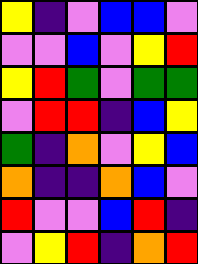[["yellow", "indigo", "violet", "blue", "blue", "violet"], ["violet", "violet", "blue", "violet", "yellow", "red"], ["yellow", "red", "green", "violet", "green", "green"], ["violet", "red", "red", "indigo", "blue", "yellow"], ["green", "indigo", "orange", "violet", "yellow", "blue"], ["orange", "indigo", "indigo", "orange", "blue", "violet"], ["red", "violet", "violet", "blue", "red", "indigo"], ["violet", "yellow", "red", "indigo", "orange", "red"]]